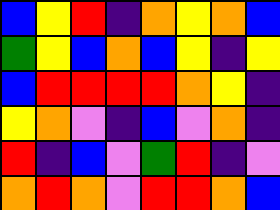[["blue", "yellow", "red", "indigo", "orange", "yellow", "orange", "blue"], ["green", "yellow", "blue", "orange", "blue", "yellow", "indigo", "yellow"], ["blue", "red", "red", "red", "red", "orange", "yellow", "indigo"], ["yellow", "orange", "violet", "indigo", "blue", "violet", "orange", "indigo"], ["red", "indigo", "blue", "violet", "green", "red", "indigo", "violet"], ["orange", "red", "orange", "violet", "red", "red", "orange", "blue"]]